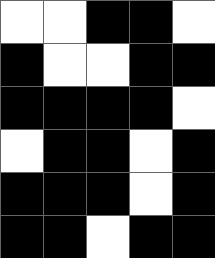[["white", "white", "black", "black", "white"], ["black", "white", "white", "black", "black"], ["black", "black", "black", "black", "white"], ["white", "black", "black", "white", "black"], ["black", "black", "black", "white", "black"], ["black", "black", "white", "black", "black"]]